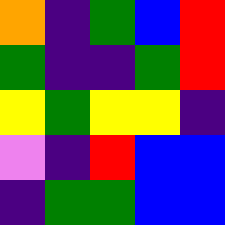[["orange", "indigo", "green", "blue", "red"], ["green", "indigo", "indigo", "green", "red"], ["yellow", "green", "yellow", "yellow", "indigo"], ["violet", "indigo", "red", "blue", "blue"], ["indigo", "green", "green", "blue", "blue"]]